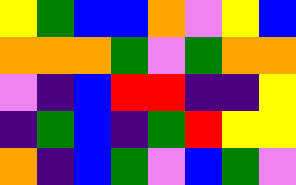[["yellow", "green", "blue", "blue", "orange", "violet", "yellow", "blue"], ["orange", "orange", "orange", "green", "violet", "green", "orange", "orange"], ["violet", "indigo", "blue", "red", "red", "indigo", "indigo", "yellow"], ["indigo", "green", "blue", "indigo", "green", "red", "yellow", "yellow"], ["orange", "indigo", "blue", "green", "violet", "blue", "green", "violet"]]